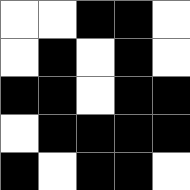[["white", "white", "black", "black", "white"], ["white", "black", "white", "black", "white"], ["black", "black", "white", "black", "black"], ["white", "black", "black", "black", "black"], ["black", "white", "black", "black", "white"]]